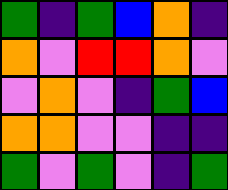[["green", "indigo", "green", "blue", "orange", "indigo"], ["orange", "violet", "red", "red", "orange", "violet"], ["violet", "orange", "violet", "indigo", "green", "blue"], ["orange", "orange", "violet", "violet", "indigo", "indigo"], ["green", "violet", "green", "violet", "indigo", "green"]]